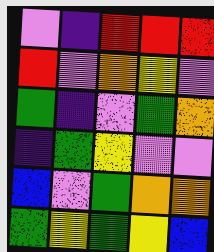[["violet", "indigo", "red", "red", "red"], ["red", "violet", "orange", "yellow", "violet"], ["green", "indigo", "violet", "green", "orange"], ["indigo", "green", "yellow", "violet", "violet"], ["blue", "violet", "green", "orange", "orange"], ["green", "yellow", "green", "yellow", "blue"]]